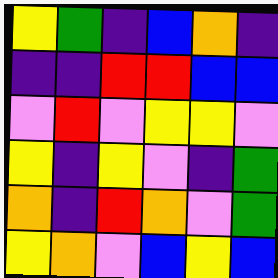[["yellow", "green", "indigo", "blue", "orange", "indigo"], ["indigo", "indigo", "red", "red", "blue", "blue"], ["violet", "red", "violet", "yellow", "yellow", "violet"], ["yellow", "indigo", "yellow", "violet", "indigo", "green"], ["orange", "indigo", "red", "orange", "violet", "green"], ["yellow", "orange", "violet", "blue", "yellow", "blue"]]